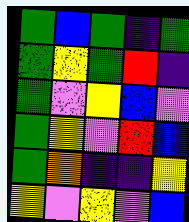[["green", "blue", "green", "indigo", "green"], ["green", "yellow", "green", "red", "indigo"], ["green", "violet", "yellow", "blue", "violet"], ["green", "yellow", "violet", "red", "blue"], ["green", "orange", "indigo", "indigo", "yellow"], ["yellow", "violet", "yellow", "violet", "blue"]]